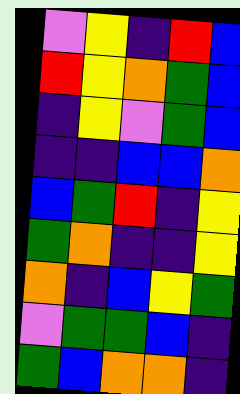[["violet", "yellow", "indigo", "red", "blue"], ["red", "yellow", "orange", "green", "blue"], ["indigo", "yellow", "violet", "green", "blue"], ["indigo", "indigo", "blue", "blue", "orange"], ["blue", "green", "red", "indigo", "yellow"], ["green", "orange", "indigo", "indigo", "yellow"], ["orange", "indigo", "blue", "yellow", "green"], ["violet", "green", "green", "blue", "indigo"], ["green", "blue", "orange", "orange", "indigo"]]